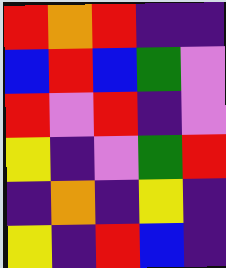[["red", "orange", "red", "indigo", "indigo"], ["blue", "red", "blue", "green", "violet"], ["red", "violet", "red", "indigo", "violet"], ["yellow", "indigo", "violet", "green", "red"], ["indigo", "orange", "indigo", "yellow", "indigo"], ["yellow", "indigo", "red", "blue", "indigo"]]